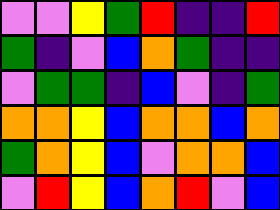[["violet", "violet", "yellow", "green", "red", "indigo", "indigo", "red"], ["green", "indigo", "violet", "blue", "orange", "green", "indigo", "indigo"], ["violet", "green", "green", "indigo", "blue", "violet", "indigo", "green"], ["orange", "orange", "yellow", "blue", "orange", "orange", "blue", "orange"], ["green", "orange", "yellow", "blue", "violet", "orange", "orange", "blue"], ["violet", "red", "yellow", "blue", "orange", "red", "violet", "blue"]]